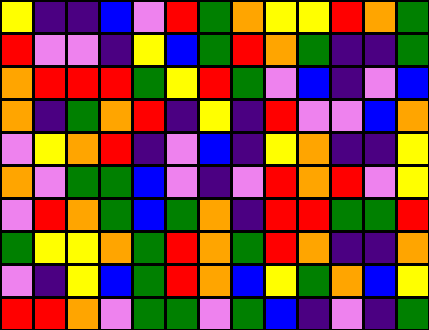[["yellow", "indigo", "indigo", "blue", "violet", "red", "green", "orange", "yellow", "yellow", "red", "orange", "green"], ["red", "violet", "violet", "indigo", "yellow", "blue", "green", "red", "orange", "green", "indigo", "indigo", "green"], ["orange", "red", "red", "red", "green", "yellow", "red", "green", "violet", "blue", "indigo", "violet", "blue"], ["orange", "indigo", "green", "orange", "red", "indigo", "yellow", "indigo", "red", "violet", "violet", "blue", "orange"], ["violet", "yellow", "orange", "red", "indigo", "violet", "blue", "indigo", "yellow", "orange", "indigo", "indigo", "yellow"], ["orange", "violet", "green", "green", "blue", "violet", "indigo", "violet", "red", "orange", "red", "violet", "yellow"], ["violet", "red", "orange", "green", "blue", "green", "orange", "indigo", "red", "red", "green", "green", "red"], ["green", "yellow", "yellow", "orange", "green", "red", "orange", "green", "red", "orange", "indigo", "indigo", "orange"], ["violet", "indigo", "yellow", "blue", "green", "red", "orange", "blue", "yellow", "green", "orange", "blue", "yellow"], ["red", "red", "orange", "violet", "green", "green", "violet", "green", "blue", "indigo", "violet", "indigo", "green"]]